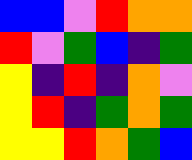[["blue", "blue", "violet", "red", "orange", "orange"], ["red", "violet", "green", "blue", "indigo", "green"], ["yellow", "indigo", "red", "indigo", "orange", "violet"], ["yellow", "red", "indigo", "green", "orange", "green"], ["yellow", "yellow", "red", "orange", "green", "blue"]]